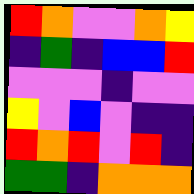[["red", "orange", "violet", "violet", "orange", "yellow"], ["indigo", "green", "indigo", "blue", "blue", "red"], ["violet", "violet", "violet", "indigo", "violet", "violet"], ["yellow", "violet", "blue", "violet", "indigo", "indigo"], ["red", "orange", "red", "violet", "red", "indigo"], ["green", "green", "indigo", "orange", "orange", "orange"]]